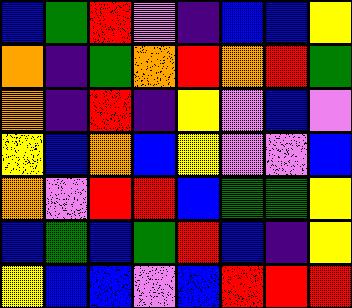[["blue", "green", "red", "violet", "indigo", "blue", "blue", "yellow"], ["orange", "indigo", "green", "orange", "red", "orange", "red", "green"], ["orange", "indigo", "red", "indigo", "yellow", "violet", "blue", "violet"], ["yellow", "blue", "orange", "blue", "yellow", "violet", "violet", "blue"], ["orange", "violet", "red", "red", "blue", "green", "green", "yellow"], ["blue", "green", "blue", "green", "red", "blue", "indigo", "yellow"], ["yellow", "blue", "blue", "violet", "blue", "red", "red", "red"]]